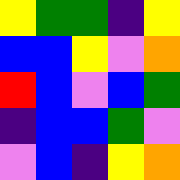[["yellow", "green", "green", "indigo", "yellow"], ["blue", "blue", "yellow", "violet", "orange"], ["red", "blue", "violet", "blue", "green"], ["indigo", "blue", "blue", "green", "violet"], ["violet", "blue", "indigo", "yellow", "orange"]]